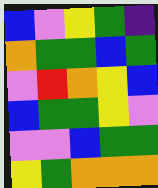[["blue", "violet", "yellow", "green", "indigo"], ["orange", "green", "green", "blue", "green"], ["violet", "red", "orange", "yellow", "blue"], ["blue", "green", "green", "yellow", "violet"], ["violet", "violet", "blue", "green", "green"], ["yellow", "green", "orange", "orange", "orange"]]